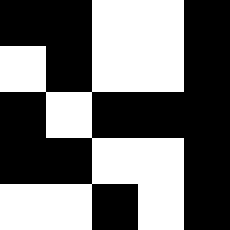[["black", "black", "white", "white", "black"], ["white", "black", "white", "white", "black"], ["black", "white", "black", "black", "black"], ["black", "black", "white", "white", "black"], ["white", "white", "black", "white", "black"]]